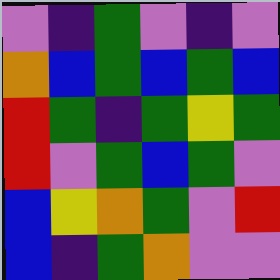[["violet", "indigo", "green", "violet", "indigo", "violet"], ["orange", "blue", "green", "blue", "green", "blue"], ["red", "green", "indigo", "green", "yellow", "green"], ["red", "violet", "green", "blue", "green", "violet"], ["blue", "yellow", "orange", "green", "violet", "red"], ["blue", "indigo", "green", "orange", "violet", "violet"]]